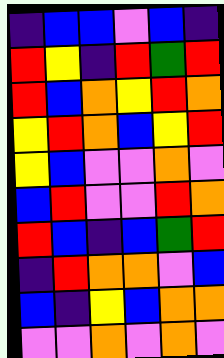[["indigo", "blue", "blue", "violet", "blue", "indigo"], ["red", "yellow", "indigo", "red", "green", "red"], ["red", "blue", "orange", "yellow", "red", "orange"], ["yellow", "red", "orange", "blue", "yellow", "red"], ["yellow", "blue", "violet", "violet", "orange", "violet"], ["blue", "red", "violet", "violet", "red", "orange"], ["red", "blue", "indigo", "blue", "green", "red"], ["indigo", "red", "orange", "orange", "violet", "blue"], ["blue", "indigo", "yellow", "blue", "orange", "orange"], ["violet", "violet", "orange", "violet", "orange", "violet"]]